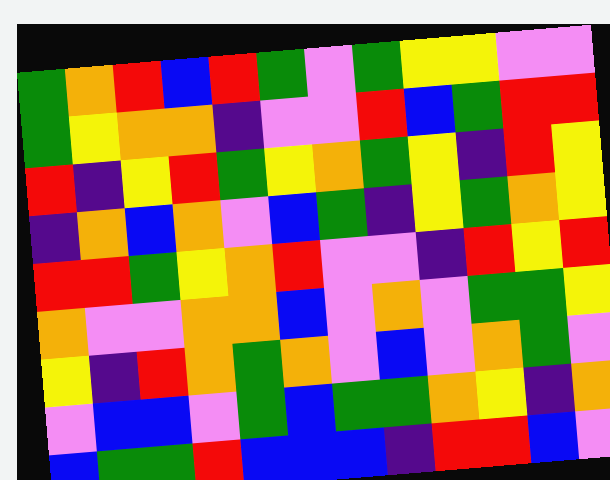[["green", "orange", "red", "blue", "red", "green", "violet", "green", "yellow", "yellow", "violet", "violet"], ["green", "yellow", "orange", "orange", "indigo", "violet", "violet", "red", "blue", "green", "red", "red"], ["red", "indigo", "yellow", "red", "green", "yellow", "orange", "green", "yellow", "indigo", "red", "yellow"], ["indigo", "orange", "blue", "orange", "violet", "blue", "green", "indigo", "yellow", "green", "orange", "yellow"], ["red", "red", "green", "yellow", "orange", "red", "violet", "violet", "indigo", "red", "yellow", "red"], ["orange", "violet", "violet", "orange", "orange", "blue", "violet", "orange", "violet", "green", "green", "yellow"], ["yellow", "indigo", "red", "orange", "green", "orange", "violet", "blue", "violet", "orange", "green", "violet"], ["violet", "blue", "blue", "violet", "green", "blue", "green", "green", "orange", "yellow", "indigo", "orange"], ["blue", "green", "green", "red", "blue", "blue", "blue", "indigo", "red", "red", "blue", "violet"]]